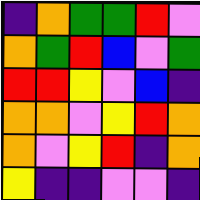[["indigo", "orange", "green", "green", "red", "violet"], ["orange", "green", "red", "blue", "violet", "green"], ["red", "red", "yellow", "violet", "blue", "indigo"], ["orange", "orange", "violet", "yellow", "red", "orange"], ["orange", "violet", "yellow", "red", "indigo", "orange"], ["yellow", "indigo", "indigo", "violet", "violet", "indigo"]]